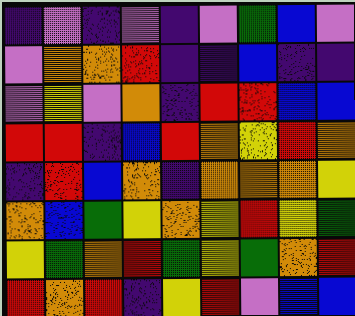[["indigo", "violet", "indigo", "violet", "indigo", "violet", "green", "blue", "violet"], ["violet", "orange", "orange", "red", "indigo", "indigo", "blue", "indigo", "indigo"], ["violet", "yellow", "violet", "orange", "indigo", "red", "red", "blue", "blue"], ["red", "red", "indigo", "blue", "red", "orange", "yellow", "red", "orange"], ["indigo", "red", "blue", "orange", "indigo", "orange", "orange", "orange", "yellow"], ["orange", "blue", "green", "yellow", "orange", "yellow", "red", "yellow", "green"], ["yellow", "green", "orange", "red", "green", "yellow", "green", "orange", "red"], ["red", "orange", "red", "indigo", "yellow", "red", "violet", "blue", "blue"]]